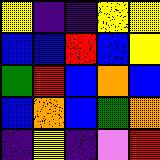[["yellow", "indigo", "indigo", "yellow", "yellow"], ["blue", "blue", "red", "blue", "yellow"], ["green", "red", "blue", "orange", "blue"], ["blue", "orange", "blue", "green", "orange"], ["indigo", "yellow", "indigo", "violet", "red"]]